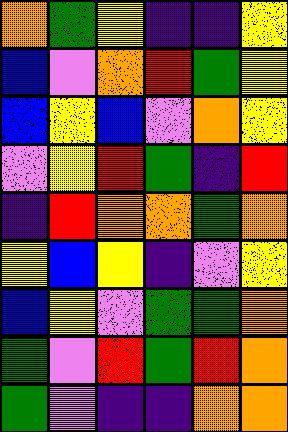[["orange", "green", "yellow", "indigo", "indigo", "yellow"], ["blue", "violet", "orange", "red", "green", "yellow"], ["blue", "yellow", "blue", "violet", "orange", "yellow"], ["violet", "yellow", "red", "green", "indigo", "red"], ["indigo", "red", "orange", "orange", "green", "orange"], ["yellow", "blue", "yellow", "indigo", "violet", "yellow"], ["blue", "yellow", "violet", "green", "green", "orange"], ["green", "violet", "red", "green", "red", "orange"], ["green", "violet", "indigo", "indigo", "orange", "orange"]]